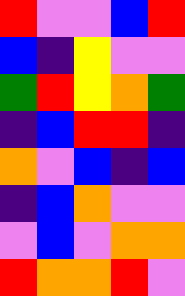[["red", "violet", "violet", "blue", "red"], ["blue", "indigo", "yellow", "violet", "violet"], ["green", "red", "yellow", "orange", "green"], ["indigo", "blue", "red", "red", "indigo"], ["orange", "violet", "blue", "indigo", "blue"], ["indigo", "blue", "orange", "violet", "violet"], ["violet", "blue", "violet", "orange", "orange"], ["red", "orange", "orange", "red", "violet"]]